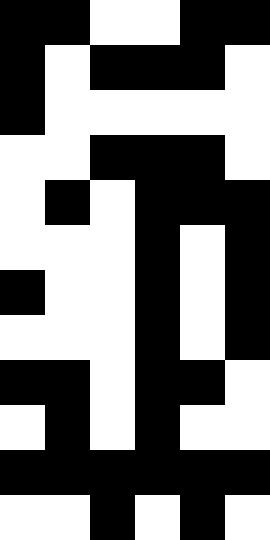[["black", "black", "white", "white", "black", "black"], ["black", "white", "black", "black", "black", "white"], ["black", "white", "white", "white", "white", "white"], ["white", "white", "black", "black", "black", "white"], ["white", "black", "white", "black", "black", "black"], ["white", "white", "white", "black", "white", "black"], ["black", "white", "white", "black", "white", "black"], ["white", "white", "white", "black", "white", "black"], ["black", "black", "white", "black", "black", "white"], ["white", "black", "white", "black", "white", "white"], ["black", "black", "black", "black", "black", "black"], ["white", "white", "black", "white", "black", "white"]]